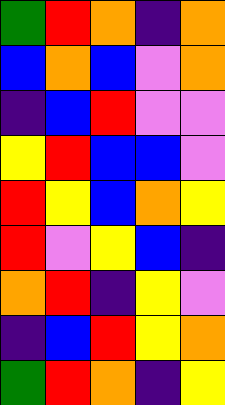[["green", "red", "orange", "indigo", "orange"], ["blue", "orange", "blue", "violet", "orange"], ["indigo", "blue", "red", "violet", "violet"], ["yellow", "red", "blue", "blue", "violet"], ["red", "yellow", "blue", "orange", "yellow"], ["red", "violet", "yellow", "blue", "indigo"], ["orange", "red", "indigo", "yellow", "violet"], ["indigo", "blue", "red", "yellow", "orange"], ["green", "red", "orange", "indigo", "yellow"]]